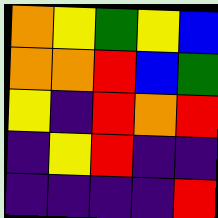[["orange", "yellow", "green", "yellow", "blue"], ["orange", "orange", "red", "blue", "green"], ["yellow", "indigo", "red", "orange", "red"], ["indigo", "yellow", "red", "indigo", "indigo"], ["indigo", "indigo", "indigo", "indigo", "red"]]